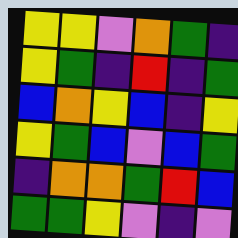[["yellow", "yellow", "violet", "orange", "green", "indigo"], ["yellow", "green", "indigo", "red", "indigo", "green"], ["blue", "orange", "yellow", "blue", "indigo", "yellow"], ["yellow", "green", "blue", "violet", "blue", "green"], ["indigo", "orange", "orange", "green", "red", "blue"], ["green", "green", "yellow", "violet", "indigo", "violet"]]